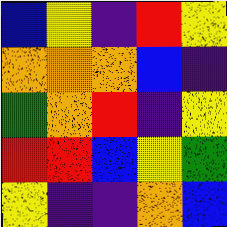[["blue", "yellow", "indigo", "red", "yellow"], ["orange", "orange", "orange", "blue", "indigo"], ["green", "orange", "red", "indigo", "yellow"], ["red", "red", "blue", "yellow", "green"], ["yellow", "indigo", "indigo", "orange", "blue"]]